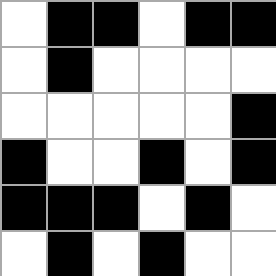[["white", "black", "black", "white", "black", "black"], ["white", "black", "white", "white", "white", "white"], ["white", "white", "white", "white", "white", "black"], ["black", "white", "white", "black", "white", "black"], ["black", "black", "black", "white", "black", "white"], ["white", "black", "white", "black", "white", "white"]]